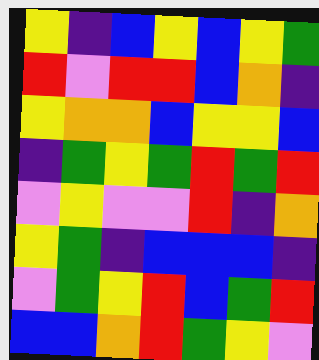[["yellow", "indigo", "blue", "yellow", "blue", "yellow", "green"], ["red", "violet", "red", "red", "blue", "orange", "indigo"], ["yellow", "orange", "orange", "blue", "yellow", "yellow", "blue"], ["indigo", "green", "yellow", "green", "red", "green", "red"], ["violet", "yellow", "violet", "violet", "red", "indigo", "orange"], ["yellow", "green", "indigo", "blue", "blue", "blue", "indigo"], ["violet", "green", "yellow", "red", "blue", "green", "red"], ["blue", "blue", "orange", "red", "green", "yellow", "violet"]]